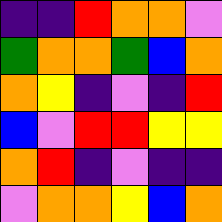[["indigo", "indigo", "red", "orange", "orange", "violet"], ["green", "orange", "orange", "green", "blue", "orange"], ["orange", "yellow", "indigo", "violet", "indigo", "red"], ["blue", "violet", "red", "red", "yellow", "yellow"], ["orange", "red", "indigo", "violet", "indigo", "indigo"], ["violet", "orange", "orange", "yellow", "blue", "orange"]]